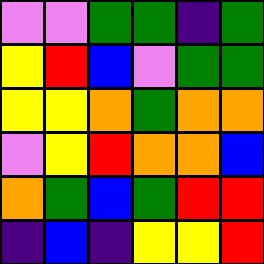[["violet", "violet", "green", "green", "indigo", "green"], ["yellow", "red", "blue", "violet", "green", "green"], ["yellow", "yellow", "orange", "green", "orange", "orange"], ["violet", "yellow", "red", "orange", "orange", "blue"], ["orange", "green", "blue", "green", "red", "red"], ["indigo", "blue", "indigo", "yellow", "yellow", "red"]]